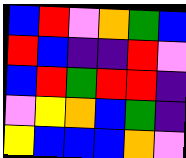[["blue", "red", "violet", "orange", "green", "blue"], ["red", "blue", "indigo", "indigo", "red", "violet"], ["blue", "red", "green", "red", "red", "indigo"], ["violet", "yellow", "orange", "blue", "green", "indigo"], ["yellow", "blue", "blue", "blue", "orange", "violet"]]